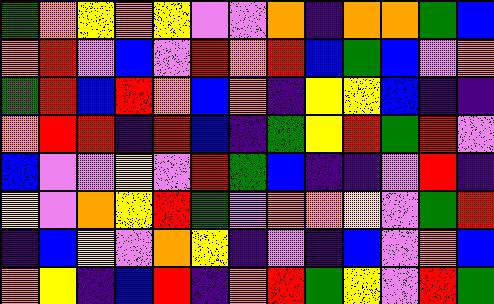[["green", "orange", "yellow", "orange", "yellow", "violet", "violet", "orange", "indigo", "orange", "orange", "green", "blue"], ["orange", "red", "violet", "blue", "violet", "red", "orange", "red", "blue", "green", "blue", "violet", "orange"], ["green", "red", "blue", "red", "orange", "blue", "orange", "indigo", "yellow", "yellow", "blue", "indigo", "indigo"], ["orange", "red", "red", "indigo", "red", "blue", "indigo", "green", "yellow", "red", "green", "red", "violet"], ["blue", "violet", "violet", "yellow", "violet", "red", "green", "blue", "indigo", "indigo", "violet", "red", "indigo"], ["yellow", "violet", "orange", "yellow", "red", "green", "violet", "orange", "orange", "yellow", "violet", "green", "red"], ["indigo", "blue", "yellow", "violet", "orange", "yellow", "indigo", "violet", "indigo", "blue", "violet", "orange", "blue"], ["orange", "yellow", "indigo", "blue", "red", "indigo", "orange", "red", "green", "yellow", "violet", "red", "green"]]